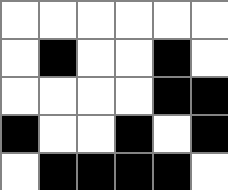[["white", "white", "white", "white", "white", "white"], ["white", "black", "white", "white", "black", "white"], ["white", "white", "white", "white", "black", "black"], ["black", "white", "white", "black", "white", "black"], ["white", "black", "black", "black", "black", "white"]]